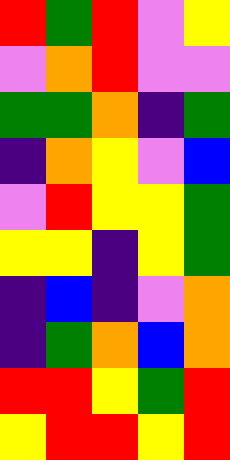[["red", "green", "red", "violet", "yellow"], ["violet", "orange", "red", "violet", "violet"], ["green", "green", "orange", "indigo", "green"], ["indigo", "orange", "yellow", "violet", "blue"], ["violet", "red", "yellow", "yellow", "green"], ["yellow", "yellow", "indigo", "yellow", "green"], ["indigo", "blue", "indigo", "violet", "orange"], ["indigo", "green", "orange", "blue", "orange"], ["red", "red", "yellow", "green", "red"], ["yellow", "red", "red", "yellow", "red"]]